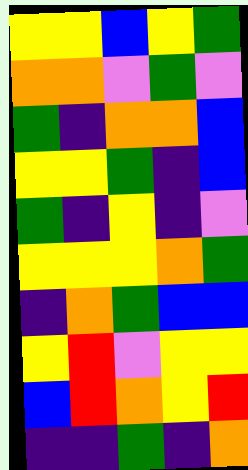[["yellow", "yellow", "blue", "yellow", "green"], ["orange", "orange", "violet", "green", "violet"], ["green", "indigo", "orange", "orange", "blue"], ["yellow", "yellow", "green", "indigo", "blue"], ["green", "indigo", "yellow", "indigo", "violet"], ["yellow", "yellow", "yellow", "orange", "green"], ["indigo", "orange", "green", "blue", "blue"], ["yellow", "red", "violet", "yellow", "yellow"], ["blue", "red", "orange", "yellow", "red"], ["indigo", "indigo", "green", "indigo", "orange"]]